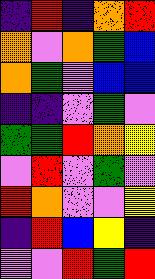[["indigo", "red", "indigo", "orange", "red"], ["orange", "violet", "orange", "green", "blue"], ["orange", "green", "violet", "blue", "blue"], ["indigo", "indigo", "violet", "green", "violet"], ["green", "green", "red", "orange", "yellow"], ["violet", "red", "violet", "green", "violet"], ["red", "orange", "violet", "violet", "yellow"], ["indigo", "red", "blue", "yellow", "indigo"], ["violet", "violet", "red", "green", "red"]]